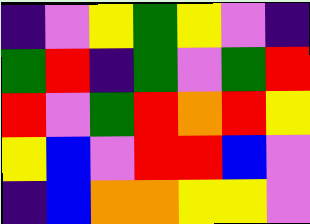[["indigo", "violet", "yellow", "green", "yellow", "violet", "indigo"], ["green", "red", "indigo", "green", "violet", "green", "red"], ["red", "violet", "green", "red", "orange", "red", "yellow"], ["yellow", "blue", "violet", "red", "red", "blue", "violet"], ["indigo", "blue", "orange", "orange", "yellow", "yellow", "violet"]]